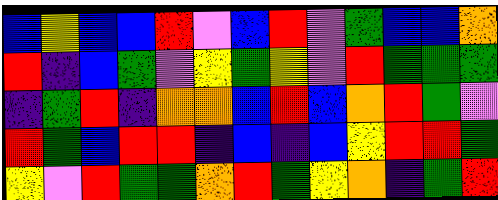[["blue", "yellow", "blue", "blue", "red", "violet", "blue", "red", "violet", "green", "blue", "blue", "orange"], ["red", "indigo", "blue", "green", "violet", "yellow", "green", "yellow", "violet", "red", "green", "green", "green"], ["indigo", "green", "red", "indigo", "orange", "orange", "blue", "red", "blue", "orange", "red", "green", "violet"], ["red", "green", "blue", "red", "red", "indigo", "blue", "indigo", "blue", "yellow", "red", "red", "green"], ["yellow", "violet", "red", "green", "green", "orange", "red", "green", "yellow", "orange", "indigo", "green", "red"]]